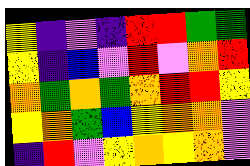[["yellow", "indigo", "violet", "indigo", "red", "red", "green", "green"], ["yellow", "indigo", "blue", "violet", "red", "violet", "orange", "red"], ["orange", "green", "orange", "green", "orange", "red", "red", "yellow"], ["yellow", "orange", "green", "blue", "yellow", "orange", "orange", "violet"], ["indigo", "red", "violet", "yellow", "orange", "yellow", "orange", "violet"]]